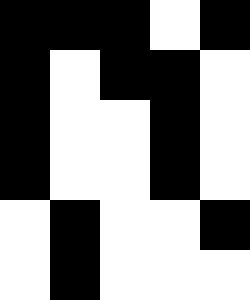[["black", "black", "black", "white", "black"], ["black", "white", "black", "black", "white"], ["black", "white", "white", "black", "white"], ["black", "white", "white", "black", "white"], ["white", "black", "white", "white", "black"], ["white", "black", "white", "white", "white"]]